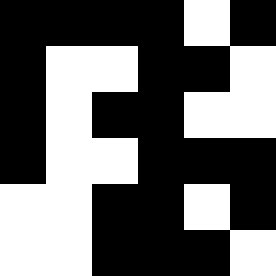[["black", "black", "black", "black", "white", "black"], ["black", "white", "white", "black", "black", "white"], ["black", "white", "black", "black", "white", "white"], ["black", "white", "white", "black", "black", "black"], ["white", "white", "black", "black", "white", "black"], ["white", "white", "black", "black", "black", "white"]]